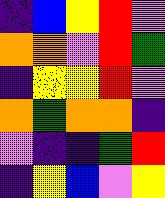[["indigo", "blue", "yellow", "red", "violet"], ["orange", "orange", "violet", "red", "green"], ["indigo", "yellow", "yellow", "red", "violet"], ["orange", "green", "orange", "orange", "indigo"], ["violet", "indigo", "indigo", "green", "red"], ["indigo", "yellow", "blue", "violet", "yellow"]]